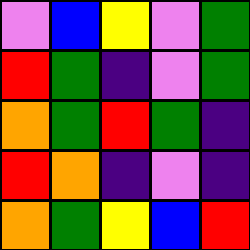[["violet", "blue", "yellow", "violet", "green"], ["red", "green", "indigo", "violet", "green"], ["orange", "green", "red", "green", "indigo"], ["red", "orange", "indigo", "violet", "indigo"], ["orange", "green", "yellow", "blue", "red"]]